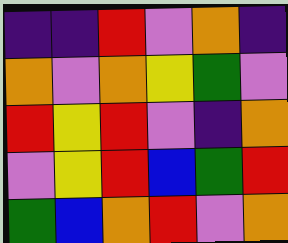[["indigo", "indigo", "red", "violet", "orange", "indigo"], ["orange", "violet", "orange", "yellow", "green", "violet"], ["red", "yellow", "red", "violet", "indigo", "orange"], ["violet", "yellow", "red", "blue", "green", "red"], ["green", "blue", "orange", "red", "violet", "orange"]]